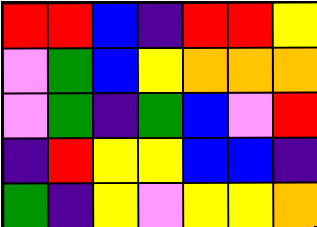[["red", "red", "blue", "indigo", "red", "red", "yellow"], ["violet", "green", "blue", "yellow", "orange", "orange", "orange"], ["violet", "green", "indigo", "green", "blue", "violet", "red"], ["indigo", "red", "yellow", "yellow", "blue", "blue", "indigo"], ["green", "indigo", "yellow", "violet", "yellow", "yellow", "orange"]]